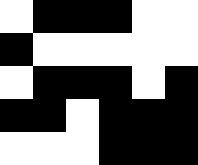[["white", "black", "black", "black", "white", "white"], ["black", "white", "white", "white", "white", "white"], ["white", "black", "black", "black", "white", "black"], ["black", "black", "white", "black", "black", "black"], ["white", "white", "white", "black", "black", "black"]]